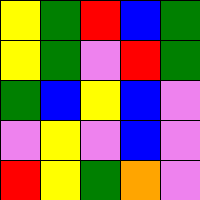[["yellow", "green", "red", "blue", "green"], ["yellow", "green", "violet", "red", "green"], ["green", "blue", "yellow", "blue", "violet"], ["violet", "yellow", "violet", "blue", "violet"], ["red", "yellow", "green", "orange", "violet"]]